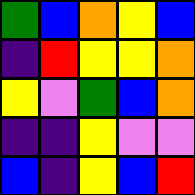[["green", "blue", "orange", "yellow", "blue"], ["indigo", "red", "yellow", "yellow", "orange"], ["yellow", "violet", "green", "blue", "orange"], ["indigo", "indigo", "yellow", "violet", "violet"], ["blue", "indigo", "yellow", "blue", "red"]]